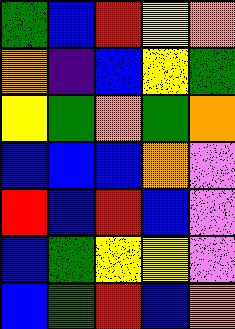[["green", "blue", "red", "yellow", "orange"], ["orange", "indigo", "blue", "yellow", "green"], ["yellow", "green", "orange", "green", "orange"], ["blue", "blue", "blue", "orange", "violet"], ["red", "blue", "red", "blue", "violet"], ["blue", "green", "yellow", "yellow", "violet"], ["blue", "green", "red", "blue", "orange"]]